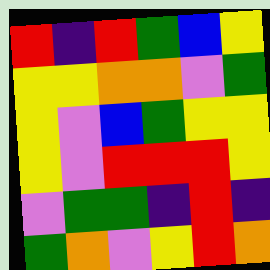[["red", "indigo", "red", "green", "blue", "yellow"], ["yellow", "yellow", "orange", "orange", "violet", "green"], ["yellow", "violet", "blue", "green", "yellow", "yellow"], ["yellow", "violet", "red", "red", "red", "yellow"], ["violet", "green", "green", "indigo", "red", "indigo"], ["green", "orange", "violet", "yellow", "red", "orange"]]